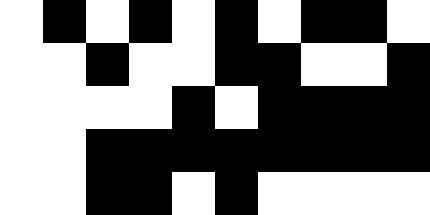[["white", "black", "white", "black", "white", "black", "white", "black", "black", "white"], ["white", "white", "black", "white", "white", "black", "black", "white", "white", "black"], ["white", "white", "white", "white", "black", "white", "black", "black", "black", "black"], ["white", "white", "black", "black", "black", "black", "black", "black", "black", "black"], ["white", "white", "black", "black", "white", "black", "white", "white", "white", "white"]]